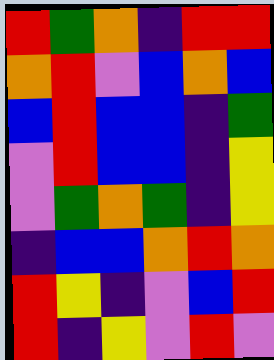[["red", "green", "orange", "indigo", "red", "red"], ["orange", "red", "violet", "blue", "orange", "blue"], ["blue", "red", "blue", "blue", "indigo", "green"], ["violet", "red", "blue", "blue", "indigo", "yellow"], ["violet", "green", "orange", "green", "indigo", "yellow"], ["indigo", "blue", "blue", "orange", "red", "orange"], ["red", "yellow", "indigo", "violet", "blue", "red"], ["red", "indigo", "yellow", "violet", "red", "violet"]]